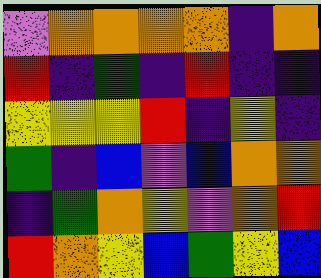[["violet", "orange", "orange", "orange", "orange", "indigo", "orange"], ["red", "indigo", "green", "indigo", "red", "indigo", "indigo"], ["yellow", "yellow", "yellow", "red", "indigo", "yellow", "indigo"], ["green", "indigo", "blue", "violet", "blue", "orange", "orange"], ["indigo", "green", "orange", "yellow", "violet", "orange", "red"], ["red", "orange", "yellow", "blue", "green", "yellow", "blue"]]